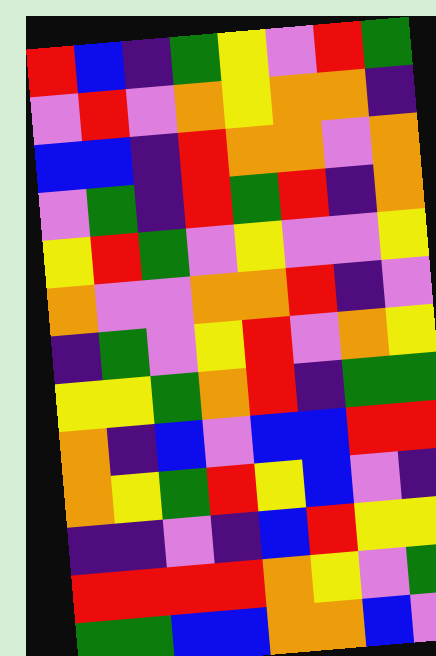[["red", "blue", "indigo", "green", "yellow", "violet", "red", "green"], ["violet", "red", "violet", "orange", "yellow", "orange", "orange", "indigo"], ["blue", "blue", "indigo", "red", "orange", "orange", "violet", "orange"], ["violet", "green", "indigo", "red", "green", "red", "indigo", "orange"], ["yellow", "red", "green", "violet", "yellow", "violet", "violet", "yellow"], ["orange", "violet", "violet", "orange", "orange", "red", "indigo", "violet"], ["indigo", "green", "violet", "yellow", "red", "violet", "orange", "yellow"], ["yellow", "yellow", "green", "orange", "red", "indigo", "green", "green"], ["orange", "indigo", "blue", "violet", "blue", "blue", "red", "red"], ["orange", "yellow", "green", "red", "yellow", "blue", "violet", "indigo"], ["indigo", "indigo", "violet", "indigo", "blue", "red", "yellow", "yellow"], ["red", "red", "red", "red", "orange", "yellow", "violet", "green"], ["green", "green", "blue", "blue", "orange", "orange", "blue", "violet"]]